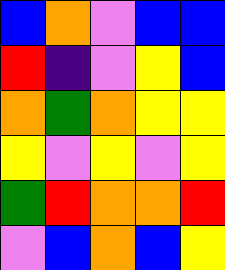[["blue", "orange", "violet", "blue", "blue"], ["red", "indigo", "violet", "yellow", "blue"], ["orange", "green", "orange", "yellow", "yellow"], ["yellow", "violet", "yellow", "violet", "yellow"], ["green", "red", "orange", "orange", "red"], ["violet", "blue", "orange", "blue", "yellow"]]